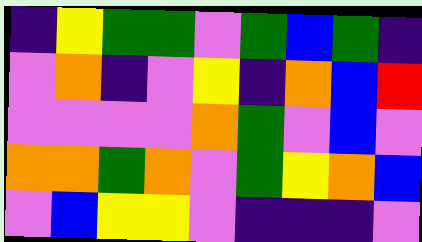[["indigo", "yellow", "green", "green", "violet", "green", "blue", "green", "indigo"], ["violet", "orange", "indigo", "violet", "yellow", "indigo", "orange", "blue", "red"], ["violet", "violet", "violet", "violet", "orange", "green", "violet", "blue", "violet"], ["orange", "orange", "green", "orange", "violet", "green", "yellow", "orange", "blue"], ["violet", "blue", "yellow", "yellow", "violet", "indigo", "indigo", "indigo", "violet"]]